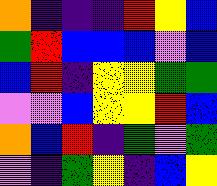[["orange", "indigo", "indigo", "indigo", "red", "yellow", "blue"], ["green", "red", "blue", "blue", "blue", "violet", "blue"], ["blue", "red", "indigo", "yellow", "yellow", "green", "green"], ["violet", "violet", "blue", "yellow", "yellow", "red", "blue"], ["orange", "blue", "red", "indigo", "green", "violet", "green"], ["violet", "indigo", "green", "yellow", "indigo", "blue", "yellow"]]